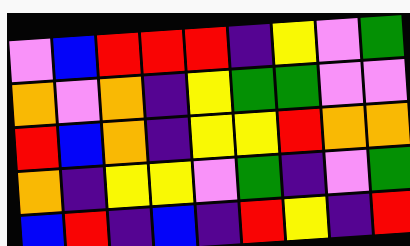[["violet", "blue", "red", "red", "red", "indigo", "yellow", "violet", "green"], ["orange", "violet", "orange", "indigo", "yellow", "green", "green", "violet", "violet"], ["red", "blue", "orange", "indigo", "yellow", "yellow", "red", "orange", "orange"], ["orange", "indigo", "yellow", "yellow", "violet", "green", "indigo", "violet", "green"], ["blue", "red", "indigo", "blue", "indigo", "red", "yellow", "indigo", "red"]]